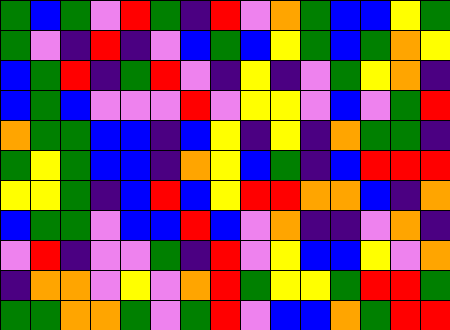[["green", "blue", "green", "violet", "red", "green", "indigo", "red", "violet", "orange", "green", "blue", "blue", "yellow", "green"], ["green", "violet", "indigo", "red", "indigo", "violet", "blue", "green", "blue", "yellow", "green", "blue", "green", "orange", "yellow"], ["blue", "green", "red", "indigo", "green", "red", "violet", "indigo", "yellow", "indigo", "violet", "green", "yellow", "orange", "indigo"], ["blue", "green", "blue", "violet", "violet", "violet", "red", "violet", "yellow", "yellow", "violet", "blue", "violet", "green", "red"], ["orange", "green", "green", "blue", "blue", "indigo", "blue", "yellow", "indigo", "yellow", "indigo", "orange", "green", "green", "indigo"], ["green", "yellow", "green", "blue", "blue", "indigo", "orange", "yellow", "blue", "green", "indigo", "blue", "red", "red", "red"], ["yellow", "yellow", "green", "indigo", "blue", "red", "blue", "yellow", "red", "red", "orange", "orange", "blue", "indigo", "orange"], ["blue", "green", "green", "violet", "blue", "blue", "red", "blue", "violet", "orange", "indigo", "indigo", "violet", "orange", "indigo"], ["violet", "red", "indigo", "violet", "violet", "green", "indigo", "red", "violet", "yellow", "blue", "blue", "yellow", "violet", "orange"], ["indigo", "orange", "orange", "violet", "yellow", "violet", "orange", "red", "green", "yellow", "yellow", "green", "red", "red", "green"], ["green", "green", "orange", "orange", "green", "violet", "green", "red", "violet", "blue", "blue", "orange", "green", "red", "red"]]